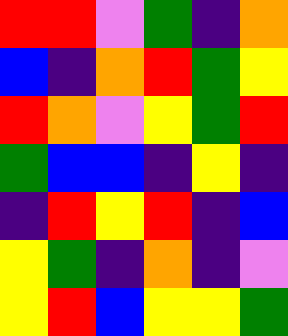[["red", "red", "violet", "green", "indigo", "orange"], ["blue", "indigo", "orange", "red", "green", "yellow"], ["red", "orange", "violet", "yellow", "green", "red"], ["green", "blue", "blue", "indigo", "yellow", "indigo"], ["indigo", "red", "yellow", "red", "indigo", "blue"], ["yellow", "green", "indigo", "orange", "indigo", "violet"], ["yellow", "red", "blue", "yellow", "yellow", "green"]]